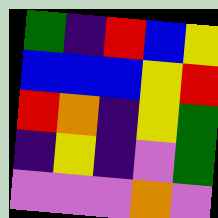[["green", "indigo", "red", "blue", "yellow"], ["blue", "blue", "blue", "yellow", "red"], ["red", "orange", "indigo", "yellow", "green"], ["indigo", "yellow", "indigo", "violet", "green"], ["violet", "violet", "violet", "orange", "violet"]]